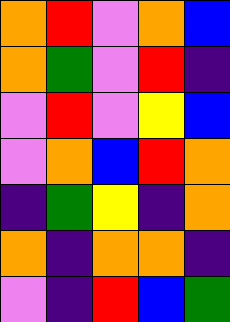[["orange", "red", "violet", "orange", "blue"], ["orange", "green", "violet", "red", "indigo"], ["violet", "red", "violet", "yellow", "blue"], ["violet", "orange", "blue", "red", "orange"], ["indigo", "green", "yellow", "indigo", "orange"], ["orange", "indigo", "orange", "orange", "indigo"], ["violet", "indigo", "red", "blue", "green"]]